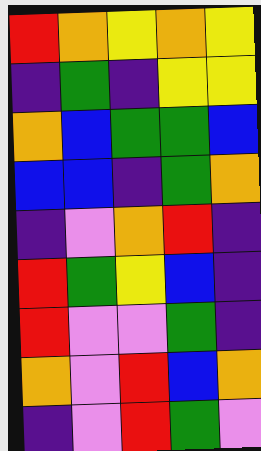[["red", "orange", "yellow", "orange", "yellow"], ["indigo", "green", "indigo", "yellow", "yellow"], ["orange", "blue", "green", "green", "blue"], ["blue", "blue", "indigo", "green", "orange"], ["indigo", "violet", "orange", "red", "indigo"], ["red", "green", "yellow", "blue", "indigo"], ["red", "violet", "violet", "green", "indigo"], ["orange", "violet", "red", "blue", "orange"], ["indigo", "violet", "red", "green", "violet"]]